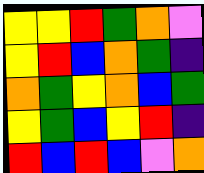[["yellow", "yellow", "red", "green", "orange", "violet"], ["yellow", "red", "blue", "orange", "green", "indigo"], ["orange", "green", "yellow", "orange", "blue", "green"], ["yellow", "green", "blue", "yellow", "red", "indigo"], ["red", "blue", "red", "blue", "violet", "orange"]]